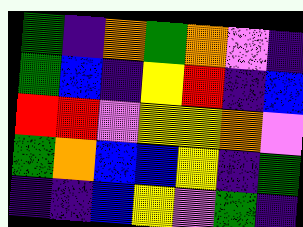[["green", "indigo", "orange", "green", "orange", "violet", "indigo"], ["green", "blue", "indigo", "yellow", "red", "indigo", "blue"], ["red", "red", "violet", "yellow", "yellow", "orange", "violet"], ["green", "orange", "blue", "blue", "yellow", "indigo", "green"], ["indigo", "indigo", "blue", "yellow", "violet", "green", "indigo"]]